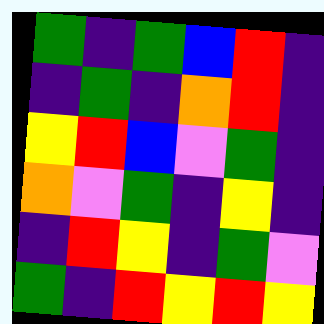[["green", "indigo", "green", "blue", "red", "indigo"], ["indigo", "green", "indigo", "orange", "red", "indigo"], ["yellow", "red", "blue", "violet", "green", "indigo"], ["orange", "violet", "green", "indigo", "yellow", "indigo"], ["indigo", "red", "yellow", "indigo", "green", "violet"], ["green", "indigo", "red", "yellow", "red", "yellow"]]